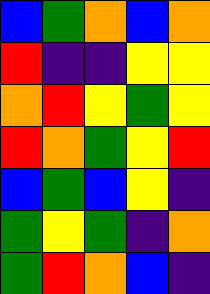[["blue", "green", "orange", "blue", "orange"], ["red", "indigo", "indigo", "yellow", "yellow"], ["orange", "red", "yellow", "green", "yellow"], ["red", "orange", "green", "yellow", "red"], ["blue", "green", "blue", "yellow", "indigo"], ["green", "yellow", "green", "indigo", "orange"], ["green", "red", "orange", "blue", "indigo"]]